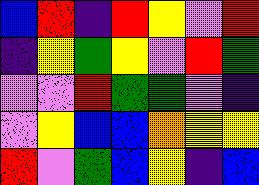[["blue", "red", "indigo", "red", "yellow", "violet", "red"], ["indigo", "yellow", "green", "yellow", "violet", "red", "green"], ["violet", "violet", "red", "green", "green", "violet", "indigo"], ["violet", "yellow", "blue", "blue", "orange", "yellow", "yellow"], ["red", "violet", "green", "blue", "yellow", "indigo", "blue"]]